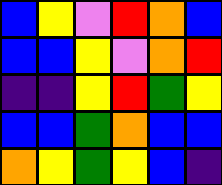[["blue", "yellow", "violet", "red", "orange", "blue"], ["blue", "blue", "yellow", "violet", "orange", "red"], ["indigo", "indigo", "yellow", "red", "green", "yellow"], ["blue", "blue", "green", "orange", "blue", "blue"], ["orange", "yellow", "green", "yellow", "blue", "indigo"]]